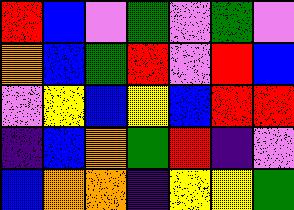[["red", "blue", "violet", "green", "violet", "green", "violet"], ["orange", "blue", "green", "red", "violet", "red", "blue"], ["violet", "yellow", "blue", "yellow", "blue", "red", "red"], ["indigo", "blue", "orange", "green", "red", "indigo", "violet"], ["blue", "orange", "orange", "indigo", "yellow", "yellow", "green"]]